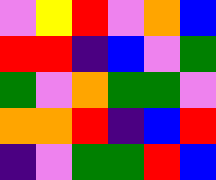[["violet", "yellow", "red", "violet", "orange", "blue"], ["red", "red", "indigo", "blue", "violet", "green"], ["green", "violet", "orange", "green", "green", "violet"], ["orange", "orange", "red", "indigo", "blue", "red"], ["indigo", "violet", "green", "green", "red", "blue"]]